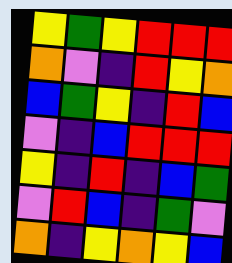[["yellow", "green", "yellow", "red", "red", "red"], ["orange", "violet", "indigo", "red", "yellow", "orange"], ["blue", "green", "yellow", "indigo", "red", "blue"], ["violet", "indigo", "blue", "red", "red", "red"], ["yellow", "indigo", "red", "indigo", "blue", "green"], ["violet", "red", "blue", "indigo", "green", "violet"], ["orange", "indigo", "yellow", "orange", "yellow", "blue"]]